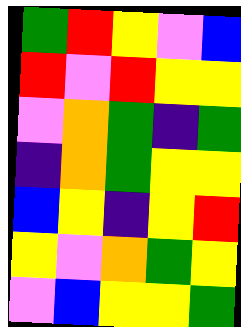[["green", "red", "yellow", "violet", "blue"], ["red", "violet", "red", "yellow", "yellow"], ["violet", "orange", "green", "indigo", "green"], ["indigo", "orange", "green", "yellow", "yellow"], ["blue", "yellow", "indigo", "yellow", "red"], ["yellow", "violet", "orange", "green", "yellow"], ["violet", "blue", "yellow", "yellow", "green"]]